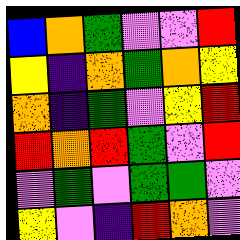[["blue", "orange", "green", "violet", "violet", "red"], ["yellow", "indigo", "orange", "green", "orange", "yellow"], ["orange", "indigo", "green", "violet", "yellow", "red"], ["red", "orange", "red", "green", "violet", "red"], ["violet", "green", "violet", "green", "green", "violet"], ["yellow", "violet", "indigo", "red", "orange", "violet"]]